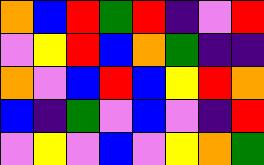[["orange", "blue", "red", "green", "red", "indigo", "violet", "red"], ["violet", "yellow", "red", "blue", "orange", "green", "indigo", "indigo"], ["orange", "violet", "blue", "red", "blue", "yellow", "red", "orange"], ["blue", "indigo", "green", "violet", "blue", "violet", "indigo", "red"], ["violet", "yellow", "violet", "blue", "violet", "yellow", "orange", "green"]]